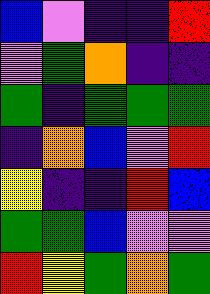[["blue", "violet", "indigo", "indigo", "red"], ["violet", "green", "orange", "indigo", "indigo"], ["green", "indigo", "green", "green", "green"], ["indigo", "orange", "blue", "violet", "red"], ["yellow", "indigo", "indigo", "red", "blue"], ["green", "green", "blue", "violet", "violet"], ["red", "yellow", "green", "orange", "green"]]